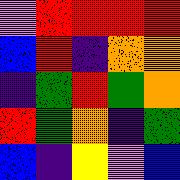[["violet", "red", "red", "red", "red"], ["blue", "red", "indigo", "orange", "orange"], ["indigo", "green", "red", "green", "orange"], ["red", "green", "orange", "indigo", "green"], ["blue", "indigo", "yellow", "violet", "blue"]]